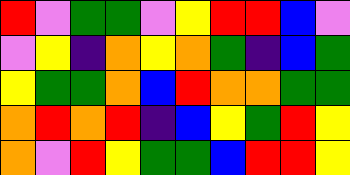[["red", "violet", "green", "green", "violet", "yellow", "red", "red", "blue", "violet"], ["violet", "yellow", "indigo", "orange", "yellow", "orange", "green", "indigo", "blue", "green"], ["yellow", "green", "green", "orange", "blue", "red", "orange", "orange", "green", "green"], ["orange", "red", "orange", "red", "indigo", "blue", "yellow", "green", "red", "yellow"], ["orange", "violet", "red", "yellow", "green", "green", "blue", "red", "red", "yellow"]]